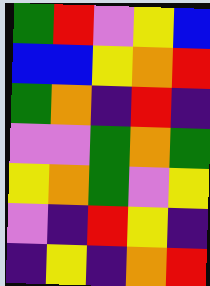[["green", "red", "violet", "yellow", "blue"], ["blue", "blue", "yellow", "orange", "red"], ["green", "orange", "indigo", "red", "indigo"], ["violet", "violet", "green", "orange", "green"], ["yellow", "orange", "green", "violet", "yellow"], ["violet", "indigo", "red", "yellow", "indigo"], ["indigo", "yellow", "indigo", "orange", "red"]]